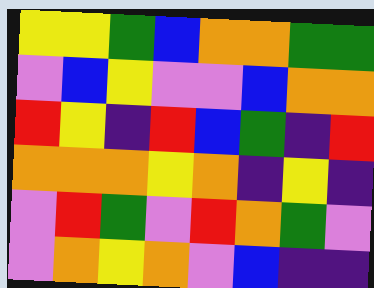[["yellow", "yellow", "green", "blue", "orange", "orange", "green", "green"], ["violet", "blue", "yellow", "violet", "violet", "blue", "orange", "orange"], ["red", "yellow", "indigo", "red", "blue", "green", "indigo", "red"], ["orange", "orange", "orange", "yellow", "orange", "indigo", "yellow", "indigo"], ["violet", "red", "green", "violet", "red", "orange", "green", "violet"], ["violet", "orange", "yellow", "orange", "violet", "blue", "indigo", "indigo"]]